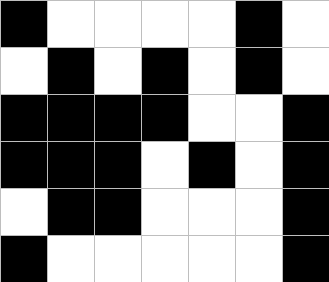[["black", "white", "white", "white", "white", "black", "white"], ["white", "black", "white", "black", "white", "black", "white"], ["black", "black", "black", "black", "white", "white", "black"], ["black", "black", "black", "white", "black", "white", "black"], ["white", "black", "black", "white", "white", "white", "black"], ["black", "white", "white", "white", "white", "white", "black"]]